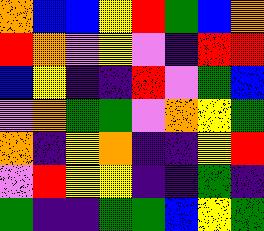[["orange", "blue", "blue", "yellow", "red", "green", "blue", "orange"], ["red", "orange", "violet", "yellow", "violet", "indigo", "red", "red"], ["blue", "yellow", "indigo", "indigo", "red", "violet", "green", "blue"], ["violet", "orange", "green", "green", "violet", "orange", "yellow", "green"], ["orange", "indigo", "yellow", "orange", "indigo", "indigo", "yellow", "red"], ["violet", "red", "yellow", "yellow", "indigo", "indigo", "green", "indigo"], ["green", "indigo", "indigo", "green", "green", "blue", "yellow", "green"]]